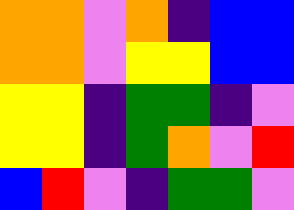[["orange", "orange", "violet", "orange", "indigo", "blue", "blue"], ["orange", "orange", "violet", "yellow", "yellow", "blue", "blue"], ["yellow", "yellow", "indigo", "green", "green", "indigo", "violet"], ["yellow", "yellow", "indigo", "green", "orange", "violet", "red"], ["blue", "red", "violet", "indigo", "green", "green", "violet"]]